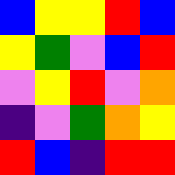[["blue", "yellow", "yellow", "red", "blue"], ["yellow", "green", "violet", "blue", "red"], ["violet", "yellow", "red", "violet", "orange"], ["indigo", "violet", "green", "orange", "yellow"], ["red", "blue", "indigo", "red", "red"]]